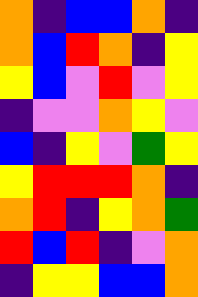[["orange", "indigo", "blue", "blue", "orange", "indigo"], ["orange", "blue", "red", "orange", "indigo", "yellow"], ["yellow", "blue", "violet", "red", "violet", "yellow"], ["indigo", "violet", "violet", "orange", "yellow", "violet"], ["blue", "indigo", "yellow", "violet", "green", "yellow"], ["yellow", "red", "red", "red", "orange", "indigo"], ["orange", "red", "indigo", "yellow", "orange", "green"], ["red", "blue", "red", "indigo", "violet", "orange"], ["indigo", "yellow", "yellow", "blue", "blue", "orange"]]